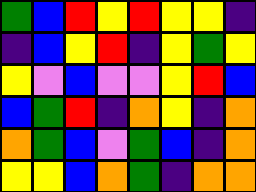[["green", "blue", "red", "yellow", "red", "yellow", "yellow", "indigo"], ["indigo", "blue", "yellow", "red", "indigo", "yellow", "green", "yellow"], ["yellow", "violet", "blue", "violet", "violet", "yellow", "red", "blue"], ["blue", "green", "red", "indigo", "orange", "yellow", "indigo", "orange"], ["orange", "green", "blue", "violet", "green", "blue", "indigo", "orange"], ["yellow", "yellow", "blue", "orange", "green", "indigo", "orange", "orange"]]